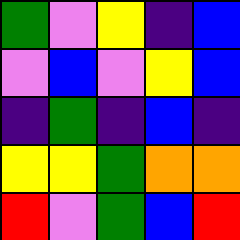[["green", "violet", "yellow", "indigo", "blue"], ["violet", "blue", "violet", "yellow", "blue"], ["indigo", "green", "indigo", "blue", "indigo"], ["yellow", "yellow", "green", "orange", "orange"], ["red", "violet", "green", "blue", "red"]]